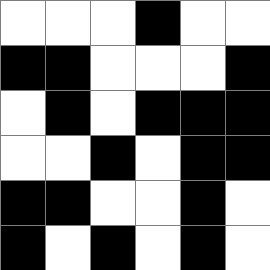[["white", "white", "white", "black", "white", "white"], ["black", "black", "white", "white", "white", "black"], ["white", "black", "white", "black", "black", "black"], ["white", "white", "black", "white", "black", "black"], ["black", "black", "white", "white", "black", "white"], ["black", "white", "black", "white", "black", "white"]]